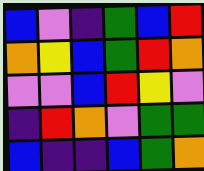[["blue", "violet", "indigo", "green", "blue", "red"], ["orange", "yellow", "blue", "green", "red", "orange"], ["violet", "violet", "blue", "red", "yellow", "violet"], ["indigo", "red", "orange", "violet", "green", "green"], ["blue", "indigo", "indigo", "blue", "green", "orange"]]